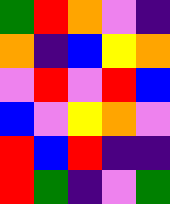[["green", "red", "orange", "violet", "indigo"], ["orange", "indigo", "blue", "yellow", "orange"], ["violet", "red", "violet", "red", "blue"], ["blue", "violet", "yellow", "orange", "violet"], ["red", "blue", "red", "indigo", "indigo"], ["red", "green", "indigo", "violet", "green"]]